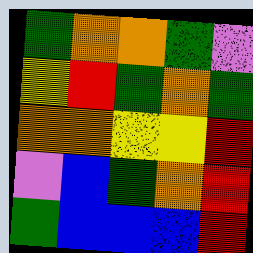[["green", "orange", "orange", "green", "violet"], ["yellow", "red", "green", "orange", "green"], ["orange", "orange", "yellow", "yellow", "red"], ["violet", "blue", "green", "orange", "red"], ["green", "blue", "blue", "blue", "red"]]